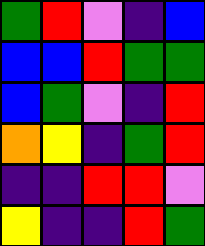[["green", "red", "violet", "indigo", "blue"], ["blue", "blue", "red", "green", "green"], ["blue", "green", "violet", "indigo", "red"], ["orange", "yellow", "indigo", "green", "red"], ["indigo", "indigo", "red", "red", "violet"], ["yellow", "indigo", "indigo", "red", "green"]]